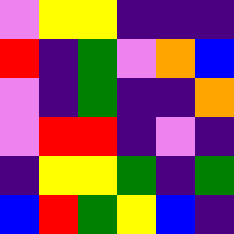[["violet", "yellow", "yellow", "indigo", "indigo", "indigo"], ["red", "indigo", "green", "violet", "orange", "blue"], ["violet", "indigo", "green", "indigo", "indigo", "orange"], ["violet", "red", "red", "indigo", "violet", "indigo"], ["indigo", "yellow", "yellow", "green", "indigo", "green"], ["blue", "red", "green", "yellow", "blue", "indigo"]]